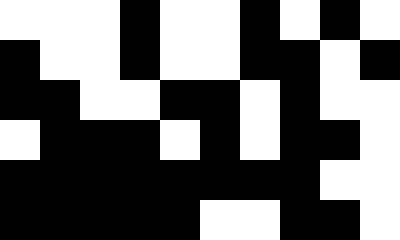[["white", "white", "white", "black", "white", "white", "black", "white", "black", "white"], ["black", "white", "white", "black", "white", "white", "black", "black", "white", "black"], ["black", "black", "white", "white", "black", "black", "white", "black", "white", "white"], ["white", "black", "black", "black", "white", "black", "white", "black", "black", "white"], ["black", "black", "black", "black", "black", "black", "black", "black", "white", "white"], ["black", "black", "black", "black", "black", "white", "white", "black", "black", "white"]]